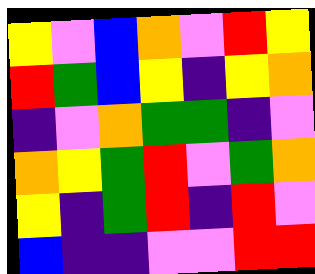[["yellow", "violet", "blue", "orange", "violet", "red", "yellow"], ["red", "green", "blue", "yellow", "indigo", "yellow", "orange"], ["indigo", "violet", "orange", "green", "green", "indigo", "violet"], ["orange", "yellow", "green", "red", "violet", "green", "orange"], ["yellow", "indigo", "green", "red", "indigo", "red", "violet"], ["blue", "indigo", "indigo", "violet", "violet", "red", "red"]]